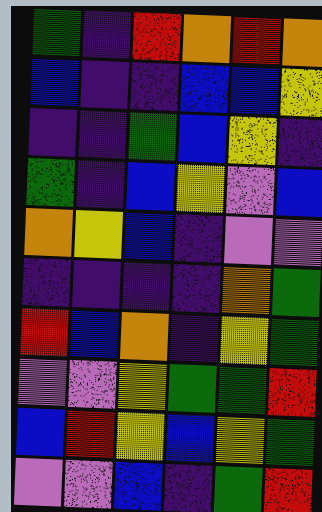[["green", "indigo", "red", "orange", "red", "orange"], ["blue", "indigo", "indigo", "blue", "blue", "yellow"], ["indigo", "indigo", "green", "blue", "yellow", "indigo"], ["green", "indigo", "blue", "yellow", "violet", "blue"], ["orange", "yellow", "blue", "indigo", "violet", "violet"], ["indigo", "indigo", "indigo", "indigo", "orange", "green"], ["red", "blue", "orange", "indigo", "yellow", "green"], ["violet", "violet", "yellow", "green", "green", "red"], ["blue", "red", "yellow", "blue", "yellow", "green"], ["violet", "violet", "blue", "indigo", "green", "red"]]